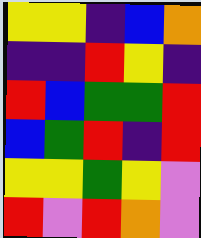[["yellow", "yellow", "indigo", "blue", "orange"], ["indigo", "indigo", "red", "yellow", "indigo"], ["red", "blue", "green", "green", "red"], ["blue", "green", "red", "indigo", "red"], ["yellow", "yellow", "green", "yellow", "violet"], ["red", "violet", "red", "orange", "violet"]]